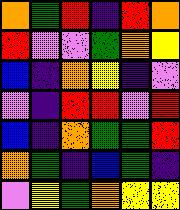[["orange", "green", "red", "indigo", "red", "orange"], ["red", "violet", "violet", "green", "orange", "yellow"], ["blue", "indigo", "orange", "yellow", "indigo", "violet"], ["violet", "indigo", "red", "red", "violet", "red"], ["blue", "indigo", "orange", "green", "green", "red"], ["orange", "green", "indigo", "blue", "green", "indigo"], ["violet", "yellow", "green", "orange", "yellow", "yellow"]]